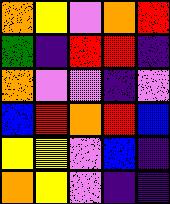[["orange", "yellow", "violet", "orange", "red"], ["green", "indigo", "red", "red", "indigo"], ["orange", "violet", "violet", "indigo", "violet"], ["blue", "red", "orange", "red", "blue"], ["yellow", "yellow", "violet", "blue", "indigo"], ["orange", "yellow", "violet", "indigo", "indigo"]]